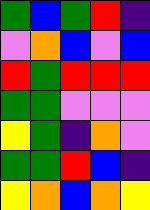[["green", "blue", "green", "red", "indigo"], ["violet", "orange", "blue", "violet", "blue"], ["red", "green", "red", "red", "red"], ["green", "green", "violet", "violet", "violet"], ["yellow", "green", "indigo", "orange", "violet"], ["green", "green", "red", "blue", "indigo"], ["yellow", "orange", "blue", "orange", "yellow"]]